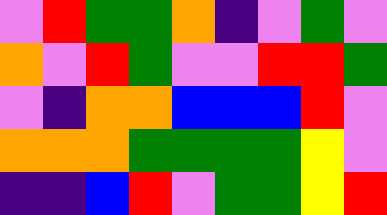[["violet", "red", "green", "green", "orange", "indigo", "violet", "green", "violet"], ["orange", "violet", "red", "green", "violet", "violet", "red", "red", "green"], ["violet", "indigo", "orange", "orange", "blue", "blue", "blue", "red", "violet"], ["orange", "orange", "orange", "green", "green", "green", "green", "yellow", "violet"], ["indigo", "indigo", "blue", "red", "violet", "green", "green", "yellow", "red"]]